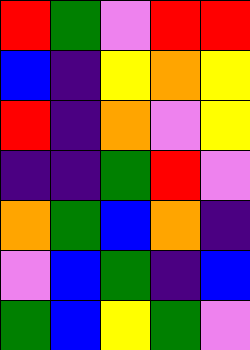[["red", "green", "violet", "red", "red"], ["blue", "indigo", "yellow", "orange", "yellow"], ["red", "indigo", "orange", "violet", "yellow"], ["indigo", "indigo", "green", "red", "violet"], ["orange", "green", "blue", "orange", "indigo"], ["violet", "blue", "green", "indigo", "blue"], ["green", "blue", "yellow", "green", "violet"]]